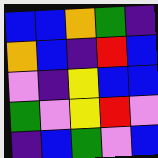[["blue", "blue", "orange", "green", "indigo"], ["orange", "blue", "indigo", "red", "blue"], ["violet", "indigo", "yellow", "blue", "blue"], ["green", "violet", "yellow", "red", "violet"], ["indigo", "blue", "green", "violet", "blue"]]